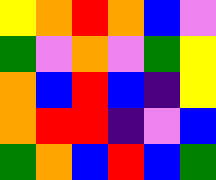[["yellow", "orange", "red", "orange", "blue", "violet"], ["green", "violet", "orange", "violet", "green", "yellow"], ["orange", "blue", "red", "blue", "indigo", "yellow"], ["orange", "red", "red", "indigo", "violet", "blue"], ["green", "orange", "blue", "red", "blue", "green"]]